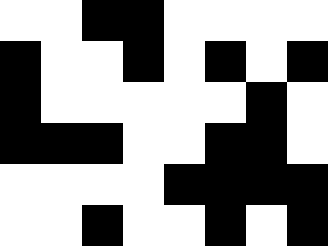[["white", "white", "black", "black", "white", "white", "white", "white"], ["black", "white", "white", "black", "white", "black", "white", "black"], ["black", "white", "white", "white", "white", "white", "black", "white"], ["black", "black", "black", "white", "white", "black", "black", "white"], ["white", "white", "white", "white", "black", "black", "black", "black"], ["white", "white", "black", "white", "white", "black", "white", "black"]]